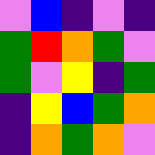[["violet", "blue", "indigo", "violet", "indigo"], ["green", "red", "orange", "green", "violet"], ["green", "violet", "yellow", "indigo", "green"], ["indigo", "yellow", "blue", "green", "orange"], ["indigo", "orange", "green", "orange", "violet"]]